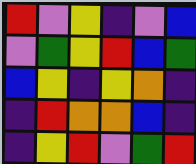[["red", "violet", "yellow", "indigo", "violet", "blue"], ["violet", "green", "yellow", "red", "blue", "green"], ["blue", "yellow", "indigo", "yellow", "orange", "indigo"], ["indigo", "red", "orange", "orange", "blue", "indigo"], ["indigo", "yellow", "red", "violet", "green", "red"]]